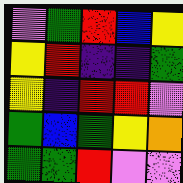[["violet", "green", "red", "blue", "yellow"], ["yellow", "red", "indigo", "indigo", "green"], ["yellow", "indigo", "red", "red", "violet"], ["green", "blue", "green", "yellow", "orange"], ["green", "green", "red", "violet", "violet"]]